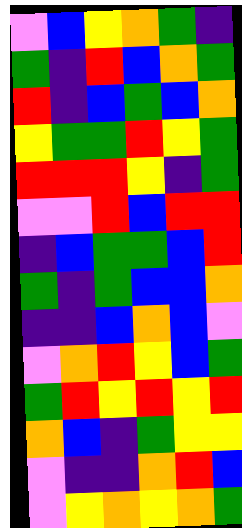[["violet", "blue", "yellow", "orange", "green", "indigo"], ["green", "indigo", "red", "blue", "orange", "green"], ["red", "indigo", "blue", "green", "blue", "orange"], ["yellow", "green", "green", "red", "yellow", "green"], ["red", "red", "red", "yellow", "indigo", "green"], ["violet", "violet", "red", "blue", "red", "red"], ["indigo", "blue", "green", "green", "blue", "red"], ["green", "indigo", "green", "blue", "blue", "orange"], ["indigo", "indigo", "blue", "orange", "blue", "violet"], ["violet", "orange", "red", "yellow", "blue", "green"], ["green", "red", "yellow", "red", "yellow", "red"], ["orange", "blue", "indigo", "green", "yellow", "yellow"], ["violet", "indigo", "indigo", "orange", "red", "blue"], ["violet", "yellow", "orange", "yellow", "orange", "green"]]